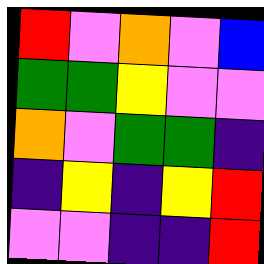[["red", "violet", "orange", "violet", "blue"], ["green", "green", "yellow", "violet", "violet"], ["orange", "violet", "green", "green", "indigo"], ["indigo", "yellow", "indigo", "yellow", "red"], ["violet", "violet", "indigo", "indigo", "red"]]